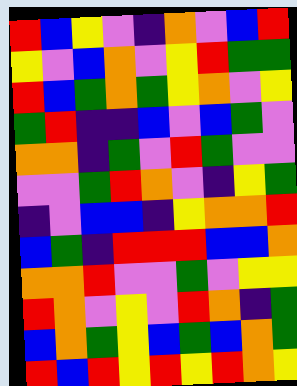[["red", "blue", "yellow", "violet", "indigo", "orange", "violet", "blue", "red"], ["yellow", "violet", "blue", "orange", "violet", "yellow", "red", "green", "green"], ["red", "blue", "green", "orange", "green", "yellow", "orange", "violet", "yellow"], ["green", "red", "indigo", "indigo", "blue", "violet", "blue", "green", "violet"], ["orange", "orange", "indigo", "green", "violet", "red", "green", "violet", "violet"], ["violet", "violet", "green", "red", "orange", "violet", "indigo", "yellow", "green"], ["indigo", "violet", "blue", "blue", "indigo", "yellow", "orange", "orange", "red"], ["blue", "green", "indigo", "red", "red", "red", "blue", "blue", "orange"], ["orange", "orange", "red", "violet", "violet", "green", "violet", "yellow", "yellow"], ["red", "orange", "violet", "yellow", "violet", "red", "orange", "indigo", "green"], ["blue", "orange", "green", "yellow", "blue", "green", "blue", "orange", "green"], ["red", "blue", "red", "yellow", "red", "yellow", "red", "orange", "yellow"]]